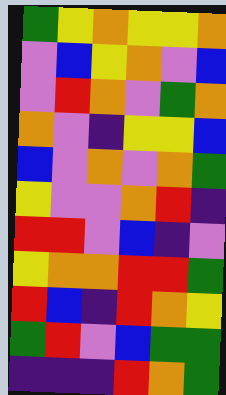[["green", "yellow", "orange", "yellow", "yellow", "orange"], ["violet", "blue", "yellow", "orange", "violet", "blue"], ["violet", "red", "orange", "violet", "green", "orange"], ["orange", "violet", "indigo", "yellow", "yellow", "blue"], ["blue", "violet", "orange", "violet", "orange", "green"], ["yellow", "violet", "violet", "orange", "red", "indigo"], ["red", "red", "violet", "blue", "indigo", "violet"], ["yellow", "orange", "orange", "red", "red", "green"], ["red", "blue", "indigo", "red", "orange", "yellow"], ["green", "red", "violet", "blue", "green", "green"], ["indigo", "indigo", "indigo", "red", "orange", "green"]]